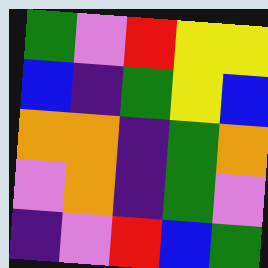[["green", "violet", "red", "yellow", "yellow"], ["blue", "indigo", "green", "yellow", "blue"], ["orange", "orange", "indigo", "green", "orange"], ["violet", "orange", "indigo", "green", "violet"], ["indigo", "violet", "red", "blue", "green"]]